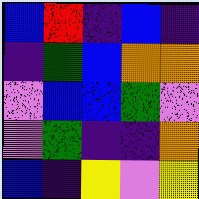[["blue", "red", "indigo", "blue", "indigo"], ["indigo", "green", "blue", "orange", "orange"], ["violet", "blue", "blue", "green", "violet"], ["violet", "green", "indigo", "indigo", "orange"], ["blue", "indigo", "yellow", "violet", "yellow"]]